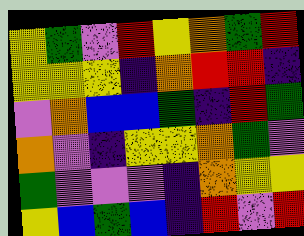[["yellow", "green", "violet", "red", "yellow", "orange", "green", "red"], ["yellow", "yellow", "yellow", "indigo", "orange", "red", "red", "indigo"], ["violet", "orange", "blue", "blue", "green", "indigo", "red", "green"], ["orange", "violet", "indigo", "yellow", "yellow", "orange", "green", "violet"], ["green", "violet", "violet", "violet", "indigo", "orange", "yellow", "yellow"], ["yellow", "blue", "green", "blue", "indigo", "red", "violet", "red"]]